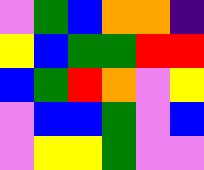[["violet", "green", "blue", "orange", "orange", "indigo"], ["yellow", "blue", "green", "green", "red", "red"], ["blue", "green", "red", "orange", "violet", "yellow"], ["violet", "blue", "blue", "green", "violet", "blue"], ["violet", "yellow", "yellow", "green", "violet", "violet"]]